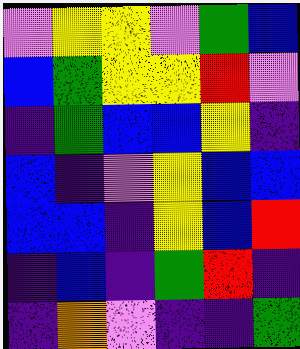[["violet", "yellow", "yellow", "violet", "green", "blue"], ["blue", "green", "yellow", "yellow", "red", "violet"], ["indigo", "green", "blue", "blue", "yellow", "indigo"], ["blue", "indigo", "violet", "yellow", "blue", "blue"], ["blue", "blue", "indigo", "yellow", "blue", "red"], ["indigo", "blue", "indigo", "green", "red", "indigo"], ["indigo", "orange", "violet", "indigo", "indigo", "green"]]